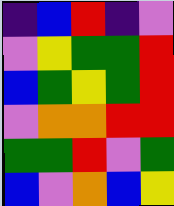[["indigo", "blue", "red", "indigo", "violet"], ["violet", "yellow", "green", "green", "red"], ["blue", "green", "yellow", "green", "red"], ["violet", "orange", "orange", "red", "red"], ["green", "green", "red", "violet", "green"], ["blue", "violet", "orange", "blue", "yellow"]]